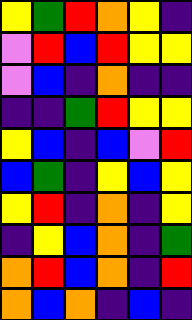[["yellow", "green", "red", "orange", "yellow", "indigo"], ["violet", "red", "blue", "red", "yellow", "yellow"], ["violet", "blue", "indigo", "orange", "indigo", "indigo"], ["indigo", "indigo", "green", "red", "yellow", "yellow"], ["yellow", "blue", "indigo", "blue", "violet", "red"], ["blue", "green", "indigo", "yellow", "blue", "yellow"], ["yellow", "red", "indigo", "orange", "indigo", "yellow"], ["indigo", "yellow", "blue", "orange", "indigo", "green"], ["orange", "red", "blue", "orange", "indigo", "red"], ["orange", "blue", "orange", "indigo", "blue", "indigo"]]